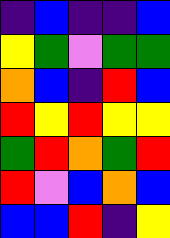[["indigo", "blue", "indigo", "indigo", "blue"], ["yellow", "green", "violet", "green", "green"], ["orange", "blue", "indigo", "red", "blue"], ["red", "yellow", "red", "yellow", "yellow"], ["green", "red", "orange", "green", "red"], ["red", "violet", "blue", "orange", "blue"], ["blue", "blue", "red", "indigo", "yellow"]]